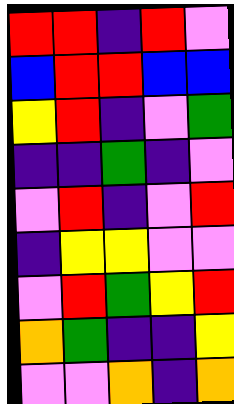[["red", "red", "indigo", "red", "violet"], ["blue", "red", "red", "blue", "blue"], ["yellow", "red", "indigo", "violet", "green"], ["indigo", "indigo", "green", "indigo", "violet"], ["violet", "red", "indigo", "violet", "red"], ["indigo", "yellow", "yellow", "violet", "violet"], ["violet", "red", "green", "yellow", "red"], ["orange", "green", "indigo", "indigo", "yellow"], ["violet", "violet", "orange", "indigo", "orange"]]